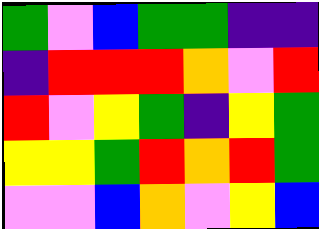[["green", "violet", "blue", "green", "green", "indigo", "indigo"], ["indigo", "red", "red", "red", "orange", "violet", "red"], ["red", "violet", "yellow", "green", "indigo", "yellow", "green"], ["yellow", "yellow", "green", "red", "orange", "red", "green"], ["violet", "violet", "blue", "orange", "violet", "yellow", "blue"]]